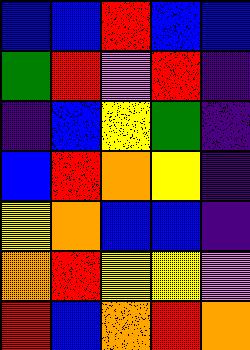[["blue", "blue", "red", "blue", "blue"], ["green", "red", "violet", "red", "indigo"], ["indigo", "blue", "yellow", "green", "indigo"], ["blue", "red", "orange", "yellow", "indigo"], ["yellow", "orange", "blue", "blue", "indigo"], ["orange", "red", "yellow", "yellow", "violet"], ["red", "blue", "orange", "red", "orange"]]